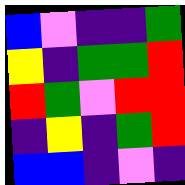[["blue", "violet", "indigo", "indigo", "green"], ["yellow", "indigo", "green", "green", "red"], ["red", "green", "violet", "red", "red"], ["indigo", "yellow", "indigo", "green", "red"], ["blue", "blue", "indigo", "violet", "indigo"]]